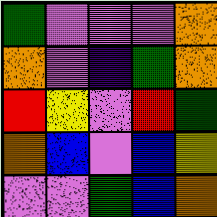[["green", "violet", "violet", "violet", "orange"], ["orange", "violet", "indigo", "green", "orange"], ["red", "yellow", "violet", "red", "green"], ["orange", "blue", "violet", "blue", "yellow"], ["violet", "violet", "green", "blue", "orange"]]